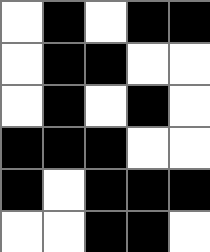[["white", "black", "white", "black", "black"], ["white", "black", "black", "white", "white"], ["white", "black", "white", "black", "white"], ["black", "black", "black", "white", "white"], ["black", "white", "black", "black", "black"], ["white", "white", "black", "black", "white"]]